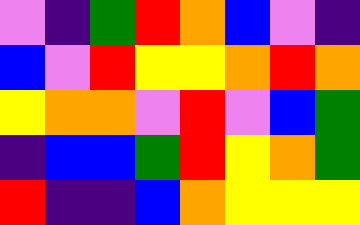[["violet", "indigo", "green", "red", "orange", "blue", "violet", "indigo"], ["blue", "violet", "red", "yellow", "yellow", "orange", "red", "orange"], ["yellow", "orange", "orange", "violet", "red", "violet", "blue", "green"], ["indigo", "blue", "blue", "green", "red", "yellow", "orange", "green"], ["red", "indigo", "indigo", "blue", "orange", "yellow", "yellow", "yellow"]]